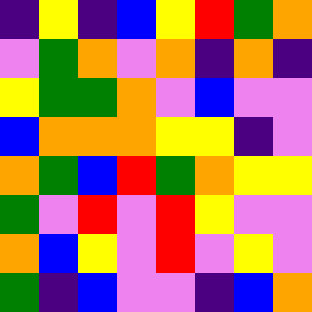[["indigo", "yellow", "indigo", "blue", "yellow", "red", "green", "orange"], ["violet", "green", "orange", "violet", "orange", "indigo", "orange", "indigo"], ["yellow", "green", "green", "orange", "violet", "blue", "violet", "violet"], ["blue", "orange", "orange", "orange", "yellow", "yellow", "indigo", "violet"], ["orange", "green", "blue", "red", "green", "orange", "yellow", "yellow"], ["green", "violet", "red", "violet", "red", "yellow", "violet", "violet"], ["orange", "blue", "yellow", "violet", "red", "violet", "yellow", "violet"], ["green", "indigo", "blue", "violet", "violet", "indigo", "blue", "orange"]]